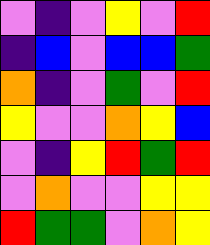[["violet", "indigo", "violet", "yellow", "violet", "red"], ["indigo", "blue", "violet", "blue", "blue", "green"], ["orange", "indigo", "violet", "green", "violet", "red"], ["yellow", "violet", "violet", "orange", "yellow", "blue"], ["violet", "indigo", "yellow", "red", "green", "red"], ["violet", "orange", "violet", "violet", "yellow", "yellow"], ["red", "green", "green", "violet", "orange", "yellow"]]